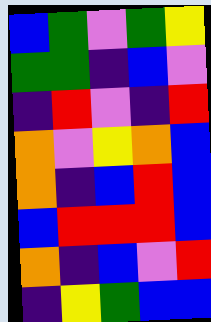[["blue", "green", "violet", "green", "yellow"], ["green", "green", "indigo", "blue", "violet"], ["indigo", "red", "violet", "indigo", "red"], ["orange", "violet", "yellow", "orange", "blue"], ["orange", "indigo", "blue", "red", "blue"], ["blue", "red", "red", "red", "blue"], ["orange", "indigo", "blue", "violet", "red"], ["indigo", "yellow", "green", "blue", "blue"]]